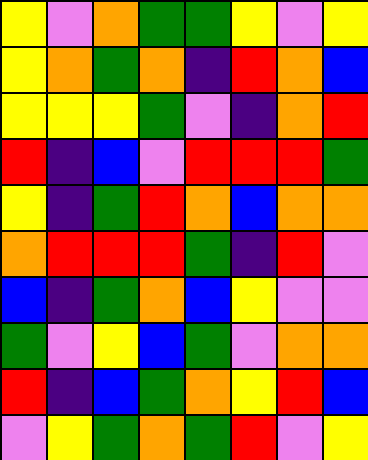[["yellow", "violet", "orange", "green", "green", "yellow", "violet", "yellow"], ["yellow", "orange", "green", "orange", "indigo", "red", "orange", "blue"], ["yellow", "yellow", "yellow", "green", "violet", "indigo", "orange", "red"], ["red", "indigo", "blue", "violet", "red", "red", "red", "green"], ["yellow", "indigo", "green", "red", "orange", "blue", "orange", "orange"], ["orange", "red", "red", "red", "green", "indigo", "red", "violet"], ["blue", "indigo", "green", "orange", "blue", "yellow", "violet", "violet"], ["green", "violet", "yellow", "blue", "green", "violet", "orange", "orange"], ["red", "indigo", "blue", "green", "orange", "yellow", "red", "blue"], ["violet", "yellow", "green", "orange", "green", "red", "violet", "yellow"]]